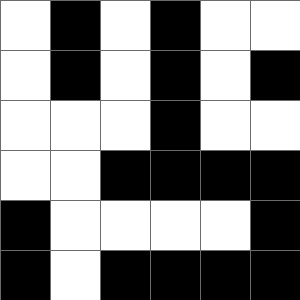[["white", "black", "white", "black", "white", "white"], ["white", "black", "white", "black", "white", "black"], ["white", "white", "white", "black", "white", "white"], ["white", "white", "black", "black", "black", "black"], ["black", "white", "white", "white", "white", "black"], ["black", "white", "black", "black", "black", "black"]]